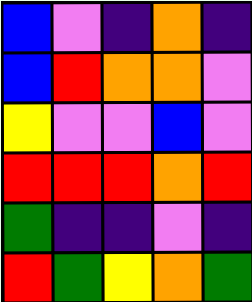[["blue", "violet", "indigo", "orange", "indigo"], ["blue", "red", "orange", "orange", "violet"], ["yellow", "violet", "violet", "blue", "violet"], ["red", "red", "red", "orange", "red"], ["green", "indigo", "indigo", "violet", "indigo"], ["red", "green", "yellow", "orange", "green"]]